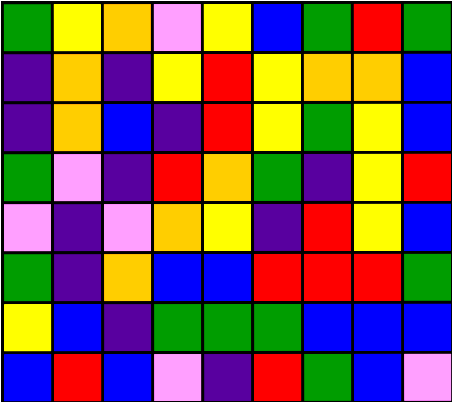[["green", "yellow", "orange", "violet", "yellow", "blue", "green", "red", "green"], ["indigo", "orange", "indigo", "yellow", "red", "yellow", "orange", "orange", "blue"], ["indigo", "orange", "blue", "indigo", "red", "yellow", "green", "yellow", "blue"], ["green", "violet", "indigo", "red", "orange", "green", "indigo", "yellow", "red"], ["violet", "indigo", "violet", "orange", "yellow", "indigo", "red", "yellow", "blue"], ["green", "indigo", "orange", "blue", "blue", "red", "red", "red", "green"], ["yellow", "blue", "indigo", "green", "green", "green", "blue", "blue", "blue"], ["blue", "red", "blue", "violet", "indigo", "red", "green", "blue", "violet"]]